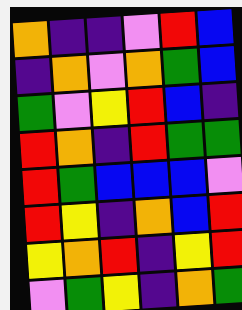[["orange", "indigo", "indigo", "violet", "red", "blue"], ["indigo", "orange", "violet", "orange", "green", "blue"], ["green", "violet", "yellow", "red", "blue", "indigo"], ["red", "orange", "indigo", "red", "green", "green"], ["red", "green", "blue", "blue", "blue", "violet"], ["red", "yellow", "indigo", "orange", "blue", "red"], ["yellow", "orange", "red", "indigo", "yellow", "red"], ["violet", "green", "yellow", "indigo", "orange", "green"]]